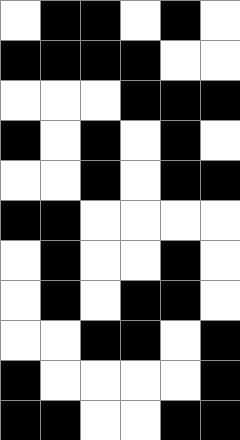[["white", "black", "black", "white", "black", "white"], ["black", "black", "black", "black", "white", "white"], ["white", "white", "white", "black", "black", "black"], ["black", "white", "black", "white", "black", "white"], ["white", "white", "black", "white", "black", "black"], ["black", "black", "white", "white", "white", "white"], ["white", "black", "white", "white", "black", "white"], ["white", "black", "white", "black", "black", "white"], ["white", "white", "black", "black", "white", "black"], ["black", "white", "white", "white", "white", "black"], ["black", "black", "white", "white", "black", "black"]]